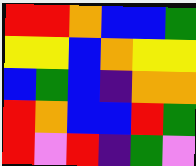[["red", "red", "orange", "blue", "blue", "green"], ["yellow", "yellow", "blue", "orange", "yellow", "yellow"], ["blue", "green", "blue", "indigo", "orange", "orange"], ["red", "orange", "blue", "blue", "red", "green"], ["red", "violet", "red", "indigo", "green", "violet"]]